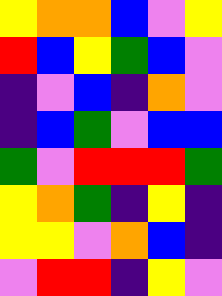[["yellow", "orange", "orange", "blue", "violet", "yellow"], ["red", "blue", "yellow", "green", "blue", "violet"], ["indigo", "violet", "blue", "indigo", "orange", "violet"], ["indigo", "blue", "green", "violet", "blue", "blue"], ["green", "violet", "red", "red", "red", "green"], ["yellow", "orange", "green", "indigo", "yellow", "indigo"], ["yellow", "yellow", "violet", "orange", "blue", "indigo"], ["violet", "red", "red", "indigo", "yellow", "violet"]]